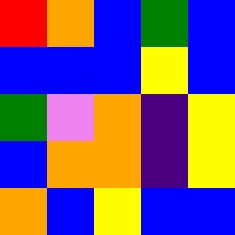[["red", "orange", "blue", "green", "blue"], ["blue", "blue", "blue", "yellow", "blue"], ["green", "violet", "orange", "indigo", "yellow"], ["blue", "orange", "orange", "indigo", "yellow"], ["orange", "blue", "yellow", "blue", "blue"]]